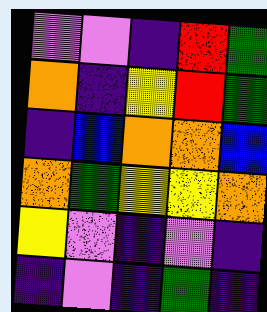[["violet", "violet", "indigo", "red", "green"], ["orange", "indigo", "yellow", "red", "green"], ["indigo", "blue", "orange", "orange", "blue"], ["orange", "green", "yellow", "yellow", "orange"], ["yellow", "violet", "indigo", "violet", "indigo"], ["indigo", "violet", "indigo", "green", "indigo"]]